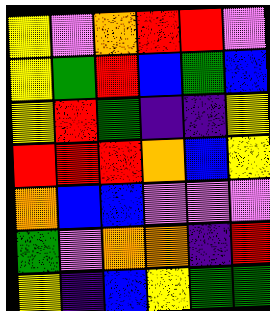[["yellow", "violet", "orange", "red", "red", "violet"], ["yellow", "green", "red", "blue", "green", "blue"], ["yellow", "red", "green", "indigo", "indigo", "yellow"], ["red", "red", "red", "orange", "blue", "yellow"], ["orange", "blue", "blue", "violet", "violet", "violet"], ["green", "violet", "orange", "orange", "indigo", "red"], ["yellow", "indigo", "blue", "yellow", "green", "green"]]